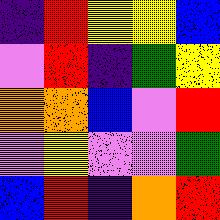[["indigo", "red", "yellow", "yellow", "blue"], ["violet", "red", "indigo", "green", "yellow"], ["orange", "orange", "blue", "violet", "red"], ["violet", "yellow", "violet", "violet", "green"], ["blue", "red", "indigo", "orange", "red"]]